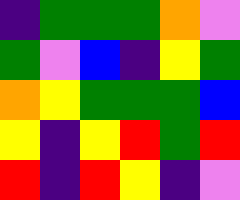[["indigo", "green", "green", "green", "orange", "violet"], ["green", "violet", "blue", "indigo", "yellow", "green"], ["orange", "yellow", "green", "green", "green", "blue"], ["yellow", "indigo", "yellow", "red", "green", "red"], ["red", "indigo", "red", "yellow", "indigo", "violet"]]